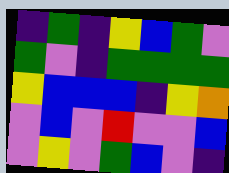[["indigo", "green", "indigo", "yellow", "blue", "green", "violet"], ["green", "violet", "indigo", "green", "green", "green", "green"], ["yellow", "blue", "blue", "blue", "indigo", "yellow", "orange"], ["violet", "blue", "violet", "red", "violet", "violet", "blue"], ["violet", "yellow", "violet", "green", "blue", "violet", "indigo"]]